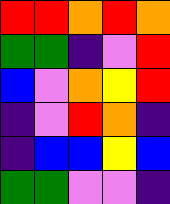[["red", "red", "orange", "red", "orange"], ["green", "green", "indigo", "violet", "red"], ["blue", "violet", "orange", "yellow", "red"], ["indigo", "violet", "red", "orange", "indigo"], ["indigo", "blue", "blue", "yellow", "blue"], ["green", "green", "violet", "violet", "indigo"]]